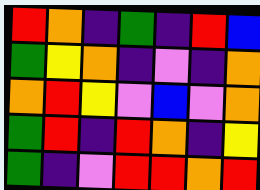[["red", "orange", "indigo", "green", "indigo", "red", "blue"], ["green", "yellow", "orange", "indigo", "violet", "indigo", "orange"], ["orange", "red", "yellow", "violet", "blue", "violet", "orange"], ["green", "red", "indigo", "red", "orange", "indigo", "yellow"], ["green", "indigo", "violet", "red", "red", "orange", "red"]]